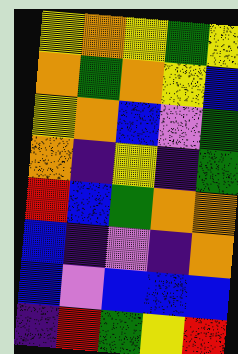[["yellow", "orange", "yellow", "green", "yellow"], ["orange", "green", "orange", "yellow", "blue"], ["yellow", "orange", "blue", "violet", "green"], ["orange", "indigo", "yellow", "indigo", "green"], ["red", "blue", "green", "orange", "orange"], ["blue", "indigo", "violet", "indigo", "orange"], ["blue", "violet", "blue", "blue", "blue"], ["indigo", "red", "green", "yellow", "red"]]